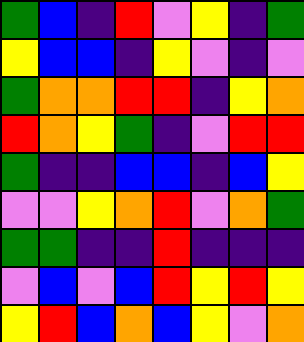[["green", "blue", "indigo", "red", "violet", "yellow", "indigo", "green"], ["yellow", "blue", "blue", "indigo", "yellow", "violet", "indigo", "violet"], ["green", "orange", "orange", "red", "red", "indigo", "yellow", "orange"], ["red", "orange", "yellow", "green", "indigo", "violet", "red", "red"], ["green", "indigo", "indigo", "blue", "blue", "indigo", "blue", "yellow"], ["violet", "violet", "yellow", "orange", "red", "violet", "orange", "green"], ["green", "green", "indigo", "indigo", "red", "indigo", "indigo", "indigo"], ["violet", "blue", "violet", "blue", "red", "yellow", "red", "yellow"], ["yellow", "red", "blue", "orange", "blue", "yellow", "violet", "orange"]]